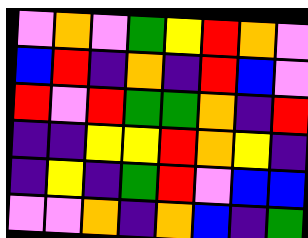[["violet", "orange", "violet", "green", "yellow", "red", "orange", "violet"], ["blue", "red", "indigo", "orange", "indigo", "red", "blue", "violet"], ["red", "violet", "red", "green", "green", "orange", "indigo", "red"], ["indigo", "indigo", "yellow", "yellow", "red", "orange", "yellow", "indigo"], ["indigo", "yellow", "indigo", "green", "red", "violet", "blue", "blue"], ["violet", "violet", "orange", "indigo", "orange", "blue", "indigo", "green"]]